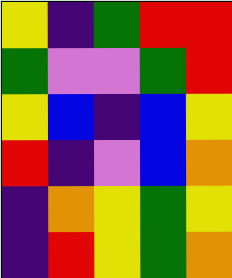[["yellow", "indigo", "green", "red", "red"], ["green", "violet", "violet", "green", "red"], ["yellow", "blue", "indigo", "blue", "yellow"], ["red", "indigo", "violet", "blue", "orange"], ["indigo", "orange", "yellow", "green", "yellow"], ["indigo", "red", "yellow", "green", "orange"]]